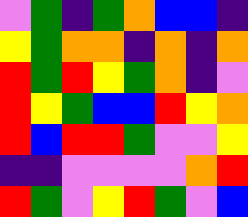[["violet", "green", "indigo", "green", "orange", "blue", "blue", "indigo"], ["yellow", "green", "orange", "orange", "indigo", "orange", "indigo", "orange"], ["red", "green", "red", "yellow", "green", "orange", "indigo", "violet"], ["red", "yellow", "green", "blue", "blue", "red", "yellow", "orange"], ["red", "blue", "red", "red", "green", "violet", "violet", "yellow"], ["indigo", "indigo", "violet", "violet", "violet", "violet", "orange", "red"], ["red", "green", "violet", "yellow", "red", "green", "violet", "blue"]]